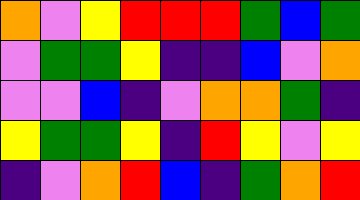[["orange", "violet", "yellow", "red", "red", "red", "green", "blue", "green"], ["violet", "green", "green", "yellow", "indigo", "indigo", "blue", "violet", "orange"], ["violet", "violet", "blue", "indigo", "violet", "orange", "orange", "green", "indigo"], ["yellow", "green", "green", "yellow", "indigo", "red", "yellow", "violet", "yellow"], ["indigo", "violet", "orange", "red", "blue", "indigo", "green", "orange", "red"]]